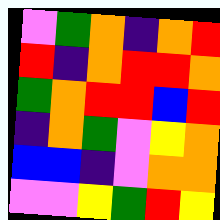[["violet", "green", "orange", "indigo", "orange", "red"], ["red", "indigo", "orange", "red", "red", "orange"], ["green", "orange", "red", "red", "blue", "red"], ["indigo", "orange", "green", "violet", "yellow", "orange"], ["blue", "blue", "indigo", "violet", "orange", "orange"], ["violet", "violet", "yellow", "green", "red", "yellow"]]